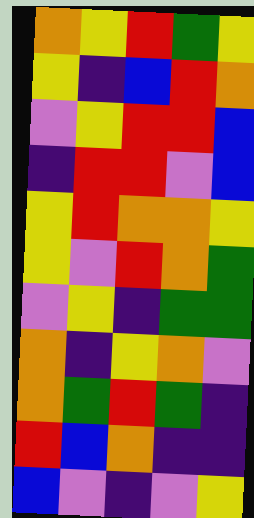[["orange", "yellow", "red", "green", "yellow"], ["yellow", "indigo", "blue", "red", "orange"], ["violet", "yellow", "red", "red", "blue"], ["indigo", "red", "red", "violet", "blue"], ["yellow", "red", "orange", "orange", "yellow"], ["yellow", "violet", "red", "orange", "green"], ["violet", "yellow", "indigo", "green", "green"], ["orange", "indigo", "yellow", "orange", "violet"], ["orange", "green", "red", "green", "indigo"], ["red", "blue", "orange", "indigo", "indigo"], ["blue", "violet", "indigo", "violet", "yellow"]]